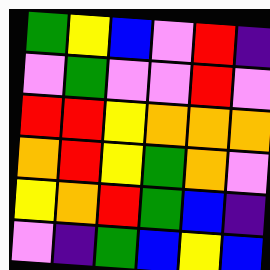[["green", "yellow", "blue", "violet", "red", "indigo"], ["violet", "green", "violet", "violet", "red", "violet"], ["red", "red", "yellow", "orange", "orange", "orange"], ["orange", "red", "yellow", "green", "orange", "violet"], ["yellow", "orange", "red", "green", "blue", "indigo"], ["violet", "indigo", "green", "blue", "yellow", "blue"]]